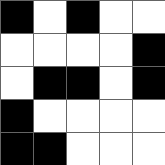[["black", "white", "black", "white", "white"], ["white", "white", "white", "white", "black"], ["white", "black", "black", "white", "black"], ["black", "white", "white", "white", "white"], ["black", "black", "white", "white", "white"]]